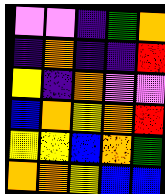[["violet", "violet", "indigo", "green", "orange"], ["indigo", "orange", "indigo", "indigo", "red"], ["yellow", "indigo", "orange", "violet", "violet"], ["blue", "orange", "yellow", "orange", "red"], ["yellow", "yellow", "blue", "orange", "green"], ["orange", "orange", "yellow", "blue", "blue"]]